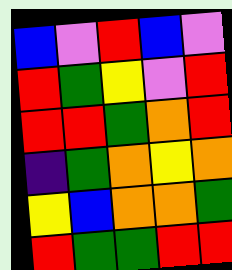[["blue", "violet", "red", "blue", "violet"], ["red", "green", "yellow", "violet", "red"], ["red", "red", "green", "orange", "red"], ["indigo", "green", "orange", "yellow", "orange"], ["yellow", "blue", "orange", "orange", "green"], ["red", "green", "green", "red", "red"]]